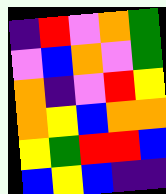[["indigo", "red", "violet", "orange", "green"], ["violet", "blue", "orange", "violet", "green"], ["orange", "indigo", "violet", "red", "yellow"], ["orange", "yellow", "blue", "orange", "orange"], ["yellow", "green", "red", "red", "blue"], ["blue", "yellow", "blue", "indigo", "indigo"]]